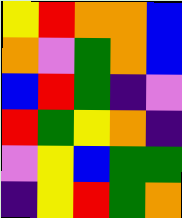[["yellow", "red", "orange", "orange", "blue"], ["orange", "violet", "green", "orange", "blue"], ["blue", "red", "green", "indigo", "violet"], ["red", "green", "yellow", "orange", "indigo"], ["violet", "yellow", "blue", "green", "green"], ["indigo", "yellow", "red", "green", "orange"]]